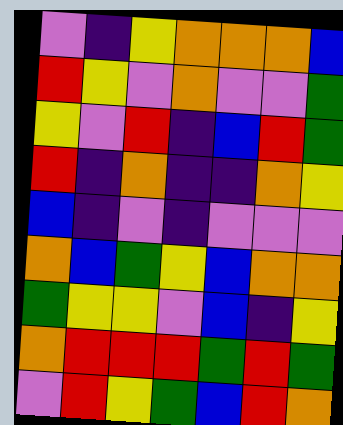[["violet", "indigo", "yellow", "orange", "orange", "orange", "blue"], ["red", "yellow", "violet", "orange", "violet", "violet", "green"], ["yellow", "violet", "red", "indigo", "blue", "red", "green"], ["red", "indigo", "orange", "indigo", "indigo", "orange", "yellow"], ["blue", "indigo", "violet", "indigo", "violet", "violet", "violet"], ["orange", "blue", "green", "yellow", "blue", "orange", "orange"], ["green", "yellow", "yellow", "violet", "blue", "indigo", "yellow"], ["orange", "red", "red", "red", "green", "red", "green"], ["violet", "red", "yellow", "green", "blue", "red", "orange"]]